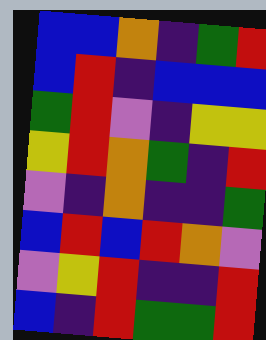[["blue", "blue", "orange", "indigo", "green", "red"], ["blue", "red", "indigo", "blue", "blue", "blue"], ["green", "red", "violet", "indigo", "yellow", "yellow"], ["yellow", "red", "orange", "green", "indigo", "red"], ["violet", "indigo", "orange", "indigo", "indigo", "green"], ["blue", "red", "blue", "red", "orange", "violet"], ["violet", "yellow", "red", "indigo", "indigo", "red"], ["blue", "indigo", "red", "green", "green", "red"]]